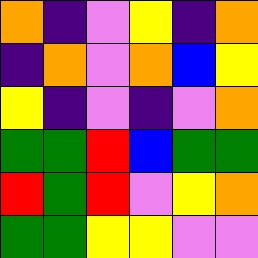[["orange", "indigo", "violet", "yellow", "indigo", "orange"], ["indigo", "orange", "violet", "orange", "blue", "yellow"], ["yellow", "indigo", "violet", "indigo", "violet", "orange"], ["green", "green", "red", "blue", "green", "green"], ["red", "green", "red", "violet", "yellow", "orange"], ["green", "green", "yellow", "yellow", "violet", "violet"]]